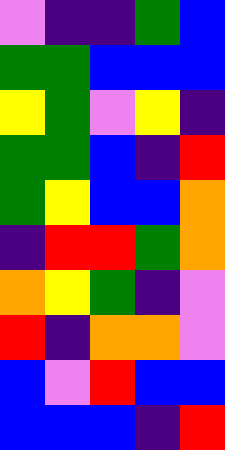[["violet", "indigo", "indigo", "green", "blue"], ["green", "green", "blue", "blue", "blue"], ["yellow", "green", "violet", "yellow", "indigo"], ["green", "green", "blue", "indigo", "red"], ["green", "yellow", "blue", "blue", "orange"], ["indigo", "red", "red", "green", "orange"], ["orange", "yellow", "green", "indigo", "violet"], ["red", "indigo", "orange", "orange", "violet"], ["blue", "violet", "red", "blue", "blue"], ["blue", "blue", "blue", "indigo", "red"]]